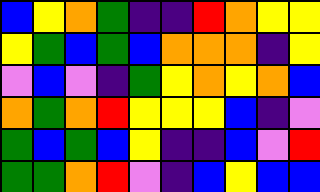[["blue", "yellow", "orange", "green", "indigo", "indigo", "red", "orange", "yellow", "yellow"], ["yellow", "green", "blue", "green", "blue", "orange", "orange", "orange", "indigo", "yellow"], ["violet", "blue", "violet", "indigo", "green", "yellow", "orange", "yellow", "orange", "blue"], ["orange", "green", "orange", "red", "yellow", "yellow", "yellow", "blue", "indigo", "violet"], ["green", "blue", "green", "blue", "yellow", "indigo", "indigo", "blue", "violet", "red"], ["green", "green", "orange", "red", "violet", "indigo", "blue", "yellow", "blue", "blue"]]